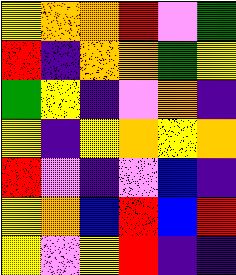[["yellow", "orange", "orange", "red", "violet", "green"], ["red", "indigo", "orange", "orange", "green", "yellow"], ["green", "yellow", "indigo", "violet", "orange", "indigo"], ["yellow", "indigo", "yellow", "orange", "yellow", "orange"], ["red", "violet", "indigo", "violet", "blue", "indigo"], ["yellow", "orange", "blue", "red", "blue", "red"], ["yellow", "violet", "yellow", "red", "indigo", "indigo"]]